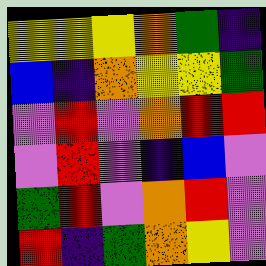[["yellow", "yellow", "yellow", "orange", "green", "indigo"], ["blue", "indigo", "orange", "yellow", "yellow", "green"], ["violet", "red", "violet", "orange", "red", "red"], ["violet", "red", "violet", "indigo", "blue", "violet"], ["green", "red", "violet", "orange", "red", "violet"], ["red", "indigo", "green", "orange", "yellow", "violet"]]